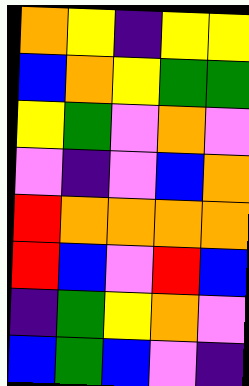[["orange", "yellow", "indigo", "yellow", "yellow"], ["blue", "orange", "yellow", "green", "green"], ["yellow", "green", "violet", "orange", "violet"], ["violet", "indigo", "violet", "blue", "orange"], ["red", "orange", "orange", "orange", "orange"], ["red", "blue", "violet", "red", "blue"], ["indigo", "green", "yellow", "orange", "violet"], ["blue", "green", "blue", "violet", "indigo"]]